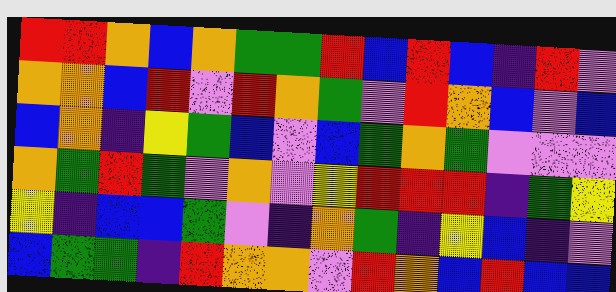[["red", "red", "orange", "blue", "orange", "green", "green", "red", "blue", "red", "blue", "indigo", "red", "violet"], ["orange", "orange", "blue", "red", "violet", "red", "orange", "green", "violet", "red", "orange", "blue", "violet", "blue"], ["blue", "orange", "indigo", "yellow", "green", "blue", "violet", "blue", "green", "orange", "green", "violet", "violet", "violet"], ["orange", "green", "red", "green", "violet", "orange", "violet", "yellow", "red", "red", "red", "indigo", "green", "yellow"], ["yellow", "indigo", "blue", "blue", "green", "violet", "indigo", "orange", "green", "indigo", "yellow", "blue", "indigo", "violet"], ["blue", "green", "green", "indigo", "red", "orange", "orange", "violet", "red", "orange", "blue", "red", "blue", "blue"]]